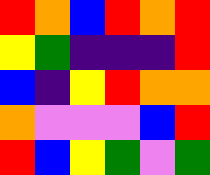[["red", "orange", "blue", "red", "orange", "red"], ["yellow", "green", "indigo", "indigo", "indigo", "red"], ["blue", "indigo", "yellow", "red", "orange", "orange"], ["orange", "violet", "violet", "violet", "blue", "red"], ["red", "blue", "yellow", "green", "violet", "green"]]